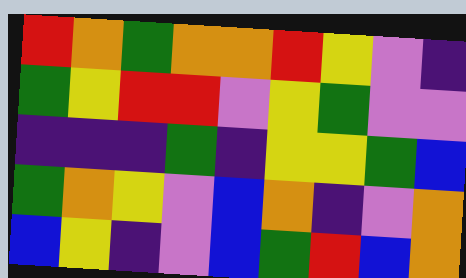[["red", "orange", "green", "orange", "orange", "red", "yellow", "violet", "indigo"], ["green", "yellow", "red", "red", "violet", "yellow", "green", "violet", "violet"], ["indigo", "indigo", "indigo", "green", "indigo", "yellow", "yellow", "green", "blue"], ["green", "orange", "yellow", "violet", "blue", "orange", "indigo", "violet", "orange"], ["blue", "yellow", "indigo", "violet", "blue", "green", "red", "blue", "orange"]]